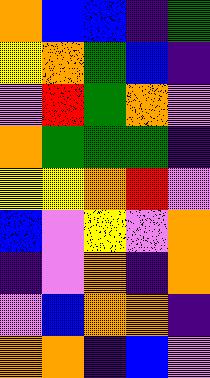[["orange", "blue", "blue", "indigo", "green"], ["yellow", "orange", "green", "blue", "indigo"], ["violet", "red", "green", "orange", "violet"], ["orange", "green", "green", "green", "indigo"], ["yellow", "yellow", "orange", "red", "violet"], ["blue", "violet", "yellow", "violet", "orange"], ["indigo", "violet", "orange", "indigo", "orange"], ["violet", "blue", "orange", "orange", "indigo"], ["orange", "orange", "indigo", "blue", "violet"]]